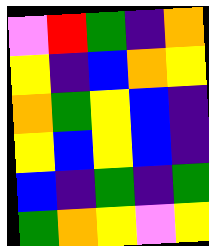[["violet", "red", "green", "indigo", "orange"], ["yellow", "indigo", "blue", "orange", "yellow"], ["orange", "green", "yellow", "blue", "indigo"], ["yellow", "blue", "yellow", "blue", "indigo"], ["blue", "indigo", "green", "indigo", "green"], ["green", "orange", "yellow", "violet", "yellow"]]